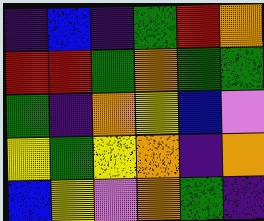[["indigo", "blue", "indigo", "green", "red", "orange"], ["red", "red", "green", "orange", "green", "green"], ["green", "indigo", "orange", "yellow", "blue", "violet"], ["yellow", "green", "yellow", "orange", "indigo", "orange"], ["blue", "yellow", "violet", "orange", "green", "indigo"]]